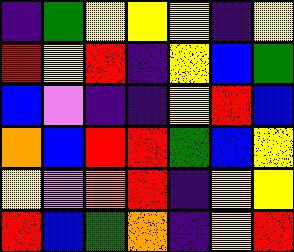[["indigo", "green", "yellow", "yellow", "yellow", "indigo", "yellow"], ["red", "yellow", "red", "indigo", "yellow", "blue", "green"], ["blue", "violet", "indigo", "indigo", "yellow", "red", "blue"], ["orange", "blue", "red", "red", "green", "blue", "yellow"], ["yellow", "violet", "orange", "red", "indigo", "yellow", "yellow"], ["red", "blue", "green", "orange", "indigo", "yellow", "red"]]